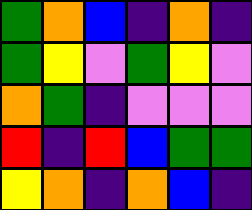[["green", "orange", "blue", "indigo", "orange", "indigo"], ["green", "yellow", "violet", "green", "yellow", "violet"], ["orange", "green", "indigo", "violet", "violet", "violet"], ["red", "indigo", "red", "blue", "green", "green"], ["yellow", "orange", "indigo", "orange", "blue", "indigo"]]